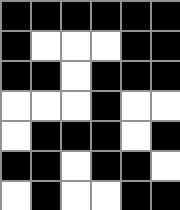[["black", "black", "black", "black", "black", "black"], ["black", "white", "white", "white", "black", "black"], ["black", "black", "white", "black", "black", "black"], ["white", "white", "white", "black", "white", "white"], ["white", "black", "black", "black", "white", "black"], ["black", "black", "white", "black", "black", "white"], ["white", "black", "white", "white", "black", "black"]]